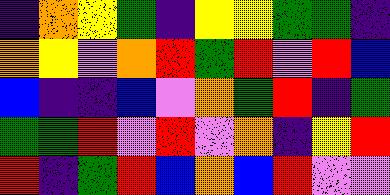[["indigo", "orange", "yellow", "green", "indigo", "yellow", "yellow", "green", "green", "indigo"], ["orange", "yellow", "violet", "orange", "red", "green", "red", "violet", "red", "blue"], ["blue", "indigo", "indigo", "blue", "violet", "orange", "green", "red", "indigo", "green"], ["green", "green", "red", "violet", "red", "violet", "orange", "indigo", "yellow", "red"], ["red", "indigo", "green", "red", "blue", "orange", "blue", "red", "violet", "violet"]]